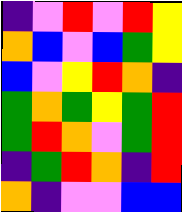[["indigo", "violet", "red", "violet", "red", "yellow"], ["orange", "blue", "violet", "blue", "green", "yellow"], ["blue", "violet", "yellow", "red", "orange", "indigo"], ["green", "orange", "green", "yellow", "green", "red"], ["green", "red", "orange", "violet", "green", "red"], ["indigo", "green", "red", "orange", "indigo", "red"], ["orange", "indigo", "violet", "violet", "blue", "blue"]]